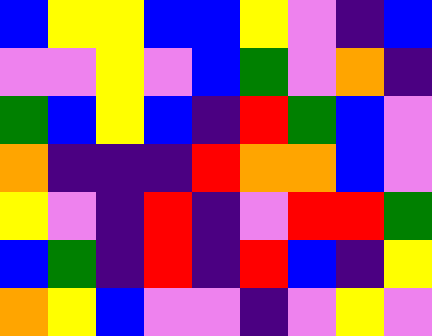[["blue", "yellow", "yellow", "blue", "blue", "yellow", "violet", "indigo", "blue"], ["violet", "violet", "yellow", "violet", "blue", "green", "violet", "orange", "indigo"], ["green", "blue", "yellow", "blue", "indigo", "red", "green", "blue", "violet"], ["orange", "indigo", "indigo", "indigo", "red", "orange", "orange", "blue", "violet"], ["yellow", "violet", "indigo", "red", "indigo", "violet", "red", "red", "green"], ["blue", "green", "indigo", "red", "indigo", "red", "blue", "indigo", "yellow"], ["orange", "yellow", "blue", "violet", "violet", "indigo", "violet", "yellow", "violet"]]